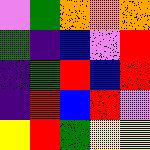[["violet", "green", "orange", "orange", "orange"], ["green", "indigo", "blue", "violet", "red"], ["indigo", "green", "red", "blue", "red"], ["indigo", "red", "blue", "red", "violet"], ["yellow", "red", "green", "yellow", "yellow"]]